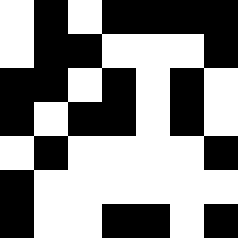[["white", "black", "white", "black", "black", "black", "black"], ["white", "black", "black", "white", "white", "white", "black"], ["black", "black", "white", "black", "white", "black", "white"], ["black", "white", "black", "black", "white", "black", "white"], ["white", "black", "white", "white", "white", "white", "black"], ["black", "white", "white", "white", "white", "white", "white"], ["black", "white", "white", "black", "black", "white", "black"]]